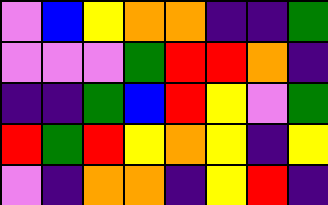[["violet", "blue", "yellow", "orange", "orange", "indigo", "indigo", "green"], ["violet", "violet", "violet", "green", "red", "red", "orange", "indigo"], ["indigo", "indigo", "green", "blue", "red", "yellow", "violet", "green"], ["red", "green", "red", "yellow", "orange", "yellow", "indigo", "yellow"], ["violet", "indigo", "orange", "orange", "indigo", "yellow", "red", "indigo"]]